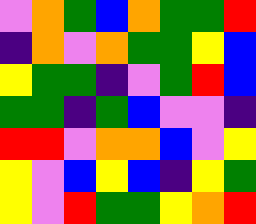[["violet", "orange", "green", "blue", "orange", "green", "green", "red"], ["indigo", "orange", "violet", "orange", "green", "green", "yellow", "blue"], ["yellow", "green", "green", "indigo", "violet", "green", "red", "blue"], ["green", "green", "indigo", "green", "blue", "violet", "violet", "indigo"], ["red", "red", "violet", "orange", "orange", "blue", "violet", "yellow"], ["yellow", "violet", "blue", "yellow", "blue", "indigo", "yellow", "green"], ["yellow", "violet", "red", "green", "green", "yellow", "orange", "red"]]